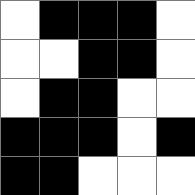[["white", "black", "black", "black", "white"], ["white", "white", "black", "black", "white"], ["white", "black", "black", "white", "white"], ["black", "black", "black", "white", "black"], ["black", "black", "white", "white", "white"]]